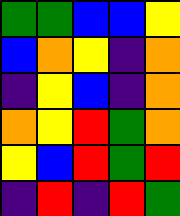[["green", "green", "blue", "blue", "yellow"], ["blue", "orange", "yellow", "indigo", "orange"], ["indigo", "yellow", "blue", "indigo", "orange"], ["orange", "yellow", "red", "green", "orange"], ["yellow", "blue", "red", "green", "red"], ["indigo", "red", "indigo", "red", "green"]]